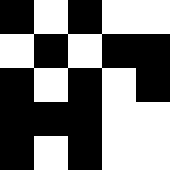[["black", "white", "black", "white", "white"], ["white", "black", "white", "black", "black"], ["black", "white", "black", "white", "black"], ["black", "black", "black", "white", "white"], ["black", "white", "black", "white", "white"]]